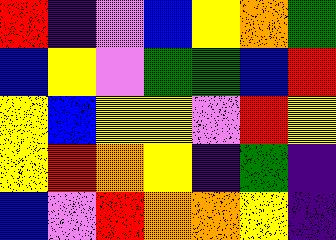[["red", "indigo", "violet", "blue", "yellow", "orange", "green"], ["blue", "yellow", "violet", "green", "green", "blue", "red"], ["yellow", "blue", "yellow", "yellow", "violet", "red", "yellow"], ["yellow", "red", "orange", "yellow", "indigo", "green", "indigo"], ["blue", "violet", "red", "orange", "orange", "yellow", "indigo"]]